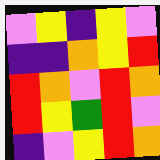[["violet", "yellow", "indigo", "yellow", "violet"], ["indigo", "indigo", "orange", "yellow", "red"], ["red", "orange", "violet", "red", "orange"], ["red", "yellow", "green", "red", "violet"], ["indigo", "violet", "yellow", "red", "orange"]]